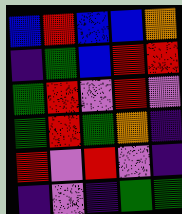[["blue", "red", "blue", "blue", "orange"], ["indigo", "green", "blue", "red", "red"], ["green", "red", "violet", "red", "violet"], ["green", "red", "green", "orange", "indigo"], ["red", "violet", "red", "violet", "indigo"], ["indigo", "violet", "indigo", "green", "green"]]